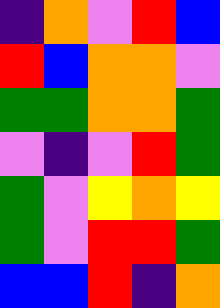[["indigo", "orange", "violet", "red", "blue"], ["red", "blue", "orange", "orange", "violet"], ["green", "green", "orange", "orange", "green"], ["violet", "indigo", "violet", "red", "green"], ["green", "violet", "yellow", "orange", "yellow"], ["green", "violet", "red", "red", "green"], ["blue", "blue", "red", "indigo", "orange"]]